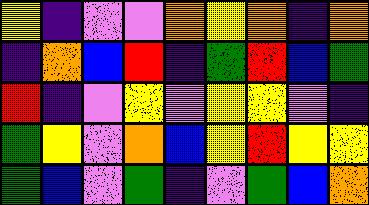[["yellow", "indigo", "violet", "violet", "orange", "yellow", "orange", "indigo", "orange"], ["indigo", "orange", "blue", "red", "indigo", "green", "red", "blue", "green"], ["red", "indigo", "violet", "yellow", "violet", "yellow", "yellow", "violet", "indigo"], ["green", "yellow", "violet", "orange", "blue", "yellow", "red", "yellow", "yellow"], ["green", "blue", "violet", "green", "indigo", "violet", "green", "blue", "orange"]]